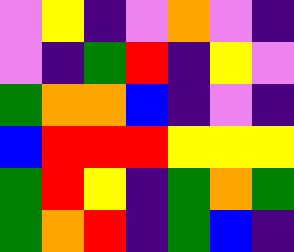[["violet", "yellow", "indigo", "violet", "orange", "violet", "indigo"], ["violet", "indigo", "green", "red", "indigo", "yellow", "violet"], ["green", "orange", "orange", "blue", "indigo", "violet", "indigo"], ["blue", "red", "red", "red", "yellow", "yellow", "yellow"], ["green", "red", "yellow", "indigo", "green", "orange", "green"], ["green", "orange", "red", "indigo", "green", "blue", "indigo"]]